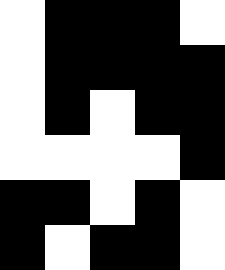[["white", "black", "black", "black", "white"], ["white", "black", "black", "black", "black"], ["white", "black", "white", "black", "black"], ["white", "white", "white", "white", "black"], ["black", "black", "white", "black", "white"], ["black", "white", "black", "black", "white"]]